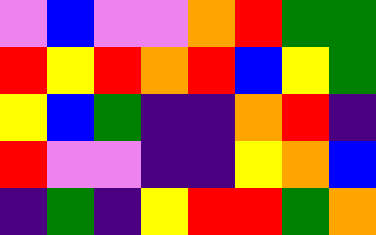[["violet", "blue", "violet", "violet", "orange", "red", "green", "green"], ["red", "yellow", "red", "orange", "red", "blue", "yellow", "green"], ["yellow", "blue", "green", "indigo", "indigo", "orange", "red", "indigo"], ["red", "violet", "violet", "indigo", "indigo", "yellow", "orange", "blue"], ["indigo", "green", "indigo", "yellow", "red", "red", "green", "orange"]]